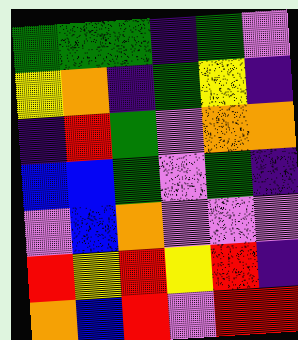[["green", "green", "green", "indigo", "green", "violet"], ["yellow", "orange", "indigo", "green", "yellow", "indigo"], ["indigo", "red", "green", "violet", "orange", "orange"], ["blue", "blue", "green", "violet", "green", "indigo"], ["violet", "blue", "orange", "violet", "violet", "violet"], ["red", "yellow", "red", "yellow", "red", "indigo"], ["orange", "blue", "red", "violet", "red", "red"]]